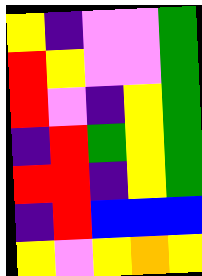[["yellow", "indigo", "violet", "violet", "green"], ["red", "yellow", "violet", "violet", "green"], ["red", "violet", "indigo", "yellow", "green"], ["indigo", "red", "green", "yellow", "green"], ["red", "red", "indigo", "yellow", "green"], ["indigo", "red", "blue", "blue", "blue"], ["yellow", "violet", "yellow", "orange", "yellow"]]